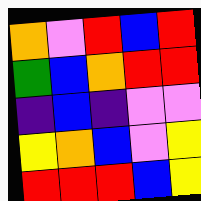[["orange", "violet", "red", "blue", "red"], ["green", "blue", "orange", "red", "red"], ["indigo", "blue", "indigo", "violet", "violet"], ["yellow", "orange", "blue", "violet", "yellow"], ["red", "red", "red", "blue", "yellow"]]